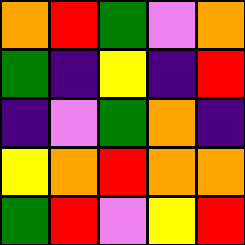[["orange", "red", "green", "violet", "orange"], ["green", "indigo", "yellow", "indigo", "red"], ["indigo", "violet", "green", "orange", "indigo"], ["yellow", "orange", "red", "orange", "orange"], ["green", "red", "violet", "yellow", "red"]]